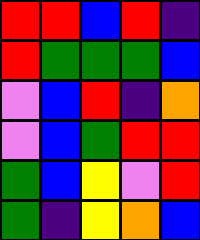[["red", "red", "blue", "red", "indigo"], ["red", "green", "green", "green", "blue"], ["violet", "blue", "red", "indigo", "orange"], ["violet", "blue", "green", "red", "red"], ["green", "blue", "yellow", "violet", "red"], ["green", "indigo", "yellow", "orange", "blue"]]